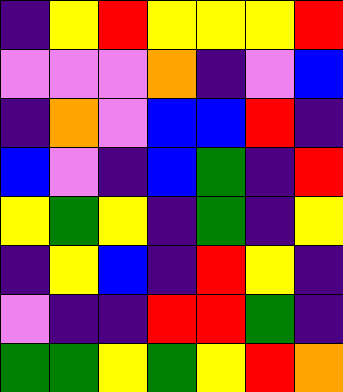[["indigo", "yellow", "red", "yellow", "yellow", "yellow", "red"], ["violet", "violet", "violet", "orange", "indigo", "violet", "blue"], ["indigo", "orange", "violet", "blue", "blue", "red", "indigo"], ["blue", "violet", "indigo", "blue", "green", "indigo", "red"], ["yellow", "green", "yellow", "indigo", "green", "indigo", "yellow"], ["indigo", "yellow", "blue", "indigo", "red", "yellow", "indigo"], ["violet", "indigo", "indigo", "red", "red", "green", "indigo"], ["green", "green", "yellow", "green", "yellow", "red", "orange"]]